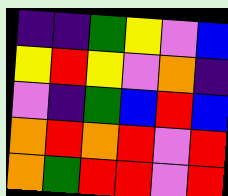[["indigo", "indigo", "green", "yellow", "violet", "blue"], ["yellow", "red", "yellow", "violet", "orange", "indigo"], ["violet", "indigo", "green", "blue", "red", "blue"], ["orange", "red", "orange", "red", "violet", "red"], ["orange", "green", "red", "red", "violet", "red"]]